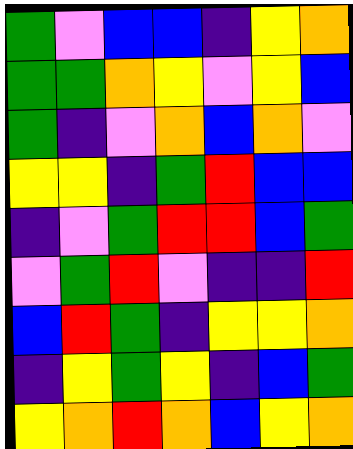[["green", "violet", "blue", "blue", "indigo", "yellow", "orange"], ["green", "green", "orange", "yellow", "violet", "yellow", "blue"], ["green", "indigo", "violet", "orange", "blue", "orange", "violet"], ["yellow", "yellow", "indigo", "green", "red", "blue", "blue"], ["indigo", "violet", "green", "red", "red", "blue", "green"], ["violet", "green", "red", "violet", "indigo", "indigo", "red"], ["blue", "red", "green", "indigo", "yellow", "yellow", "orange"], ["indigo", "yellow", "green", "yellow", "indigo", "blue", "green"], ["yellow", "orange", "red", "orange", "blue", "yellow", "orange"]]